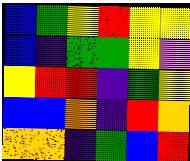[["blue", "green", "yellow", "red", "yellow", "yellow"], ["blue", "indigo", "green", "green", "yellow", "violet"], ["yellow", "red", "red", "indigo", "green", "yellow"], ["blue", "blue", "orange", "indigo", "red", "orange"], ["orange", "orange", "indigo", "green", "blue", "red"]]